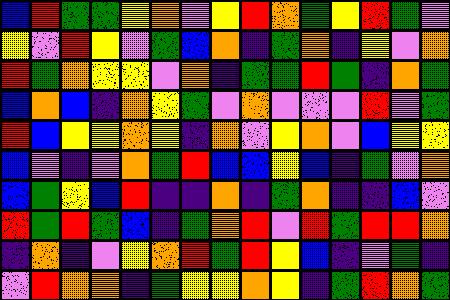[["blue", "red", "green", "green", "yellow", "orange", "violet", "yellow", "red", "orange", "green", "yellow", "red", "green", "violet"], ["yellow", "violet", "red", "yellow", "violet", "green", "blue", "orange", "indigo", "green", "orange", "indigo", "yellow", "violet", "orange"], ["red", "green", "orange", "yellow", "yellow", "violet", "orange", "indigo", "green", "green", "red", "green", "indigo", "orange", "green"], ["blue", "orange", "blue", "indigo", "orange", "yellow", "green", "violet", "orange", "violet", "violet", "violet", "red", "violet", "green"], ["red", "blue", "yellow", "yellow", "orange", "yellow", "indigo", "orange", "violet", "yellow", "orange", "violet", "blue", "yellow", "yellow"], ["blue", "violet", "indigo", "violet", "orange", "green", "red", "blue", "blue", "yellow", "blue", "indigo", "green", "violet", "orange"], ["blue", "green", "yellow", "blue", "red", "indigo", "indigo", "orange", "indigo", "green", "orange", "indigo", "indigo", "blue", "violet"], ["red", "green", "red", "green", "blue", "indigo", "green", "orange", "red", "violet", "red", "green", "red", "red", "orange"], ["indigo", "orange", "indigo", "violet", "yellow", "orange", "red", "green", "red", "yellow", "blue", "indigo", "violet", "green", "indigo"], ["violet", "red", "orange", "orange", "indigo", "green", "yellow", "yellow", "orange", "yellow", "indigo", "green", "red", "orange", "green"]]